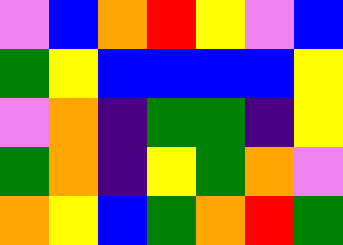[["violet", "blue", "orange", "red", "yellow", "violet", "blue"], ["green", "yellow", "blue", "blue", "blue", "blue", "yellow"], ["violet", "orange", "indigo", "green", "green", "indigo", "yellow"], ["green", "orange", "indigo", "yellow", "green", "orange", "violet"], ["orange", "yellow", "blue", "green", "orange", "red", "green"]]